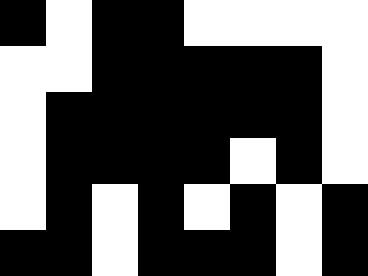[["black", "white", "black", "black", "white", "white", "white", "white"], ["white", "white", "black", "black", "black", "black", "black", "white"], ["white", "black", "black", "black", "black", "black", "black", "white"], ["white", "black", "black", "black", "black", "white", "black", "white"], ["white", "black", "white", "black", "white", "black", "white", "black"], ["black", "black", "white", "black", "black", "black", "white", "black"]]